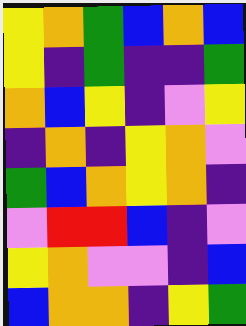[["yellow", "orange", "green", "blue", "orange", "blue"], ["yellow", "indigo", "green", "indigo", "indigo", "green"], ["orange", "blue", "yellow", "indigo", "violet", "yellow"], ["indigo", "orange", "indigo", "yellow", "orange", "violet"], ["green", "blue", "orange", "yellow", "orange", "indigo"], ["violet", "red", "red", "blue", "indigo", "violet"], ["yellow", "orange", "violet", "violet", "indigo", "blue"], ["blue", "orange", "orange", "indigo", "yellow", "green"]]